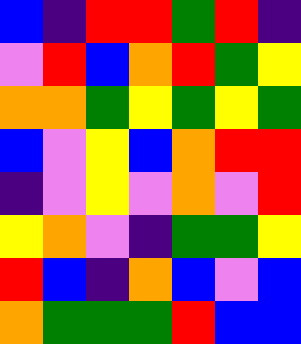[["blue", "indigo", "red", "red", "green", "red", "indigo"], ["violet", "red", "blue", "orange", "red", "green", "yellow"], ["orange", "orange", "green", "yellow", "green", "yellow", "green"], ["blue", "violet", "yellow", "blue", "orange", "red", "red"], ["indigo", "violet", "yellow", "violet", "orange", "violet", "red"], ["yellow", "orange", "violet", "indigo", "green", "green", "yellow"], ["red", "blue", "indigo", "orange", "blue", "violet", "blue"], ["orange", "green", "green", "green", "red", "blue", "blue"]]